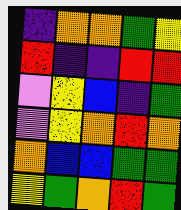[["indigo", "orange", "orange", "green", "yellow"], ["red", "indigo", "indigo", "red", "red"], ["violet", "yellow", "blue", "indigo", "green"], ["violet", "yellow", "orange", "red", "orange"], ["orange", "blue", "blue", "green", "green"], ["yellow", "green", "orange", "red", "green"]]